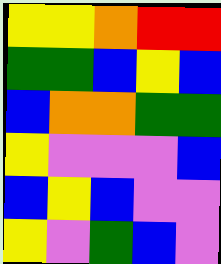[["yellow", "yellow", "orange", "red", "red"], ["green", "green", "blue", "yellow", "blue"], ["blue", "orange", "orange", "green", "green"], ["yellow", "violet", "violet", "violet", "blue"], ["blue", "yellow", "blue", "violet", "violet"], ["yellow", "violet", "green", "blue", "violet"]]